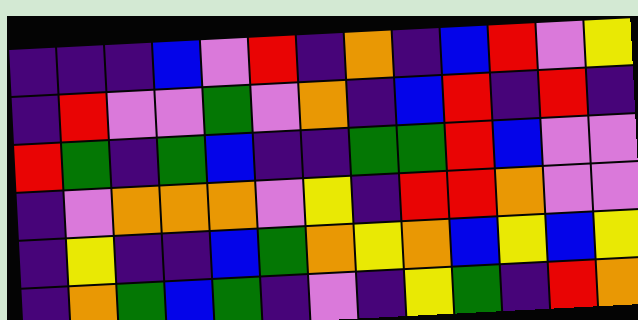[["indigo", "indigo", "indigo", "blue", "violet", "red", "indigo", "orange", "indigo", "blue", "red", "violet", "yellow"], ["indigo", "red", "violet", "violet", "green", "violet", "orange", "indigo", "blue", "red", "indigo", "red", "indigo"], ["red", "green", "indigo", "green", "blue", "indigo", "indigo", "green", "green", "red", "blue", "violet", "violet"], ["indigo", "violet", "orange", "orange", "orange", "violet", "yellow", "indigo", "red", "red", "orange", "violet", "violet"], ["indigo", "yellow", "indigo", "indigo", "blue", "green", "orange", "yellow", "orange", "blue", "yellow", "blue", "yellow"], ["indigo", "orange", "green", "blue", "green", "indigo", "violet", "indigo", "yellow", "green", "indigo", "red", "orange"]]